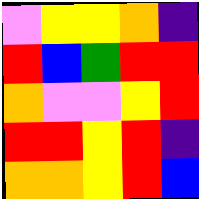[["violet", "yellow", "yellow", "orange", "indigo"], ["red", "blue", "green", "red", "red"], ["orange", "violet", "violet", "yellow", "red"], ["red", "red", "yellow", "red", "indigo"], ["orange", "orange", "yellow", "red", "blue"]]